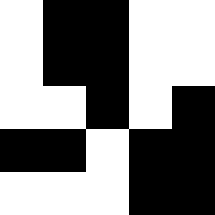[["white", "black", "black", "white", "white"], ["white", "black", "black", "white", "white"], ["white", "white", "black", "white", "black"], ["black", "black", "white", "black", "black"], ["white", "white", "white", "black", "black"]]